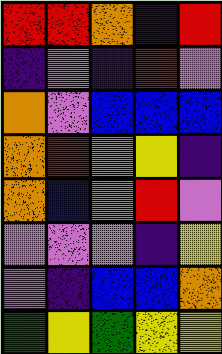[["red", "red", "orange", "indigo", "red"], ["indigo", "violet", "indigo", "red", "violet"], ["orange", "violet", "blue", "blue", "blue"], ["orange", "red", "orange", "yellow", "indigo"], ["orange", "blue", "orange", "red", "violet"], ["violet", "violet", "violet", "indigo", "yellow"], ["violet", "indigo", "blue", "blue", "orange"], ["green", "yellow", "green", "yellow", "yellow"]]